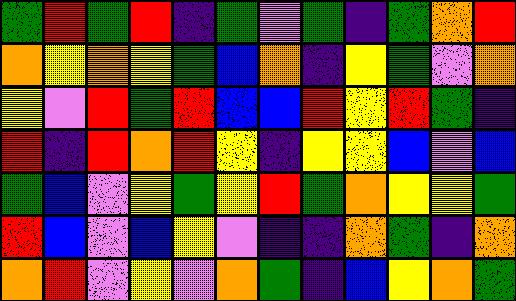[["green", "red", "green", "red", "indigo", "green", "violet", "green", "indigo", "green", "orange", "red"], ["orange", "yellow", "orange", "yellow", "green", "blue", "orange", "indigo", "yellow", "green", "violet", "orange"], ["yellow", "violet", "red", "green", "red", "blue", "blue", "red", "yellow", "red", "green", "indigo"], ["red", "indigo", "red", "orange", "red", "yellow", "indigo", "yellow", "yellow", "blue", "violet", "blue"], ["green", "blue", "violet", "yellow", "green", "yellow", "red", "green", "orange", "yellow", "yellow", "green"], ["red", "blue", "violet", "blue", "yellow", "violet", "indigo", "indigo", "orange", "green", "indigo", "orange"], ["orange", "red", "violet", "yellow", "violet", "orange", "green", "indigo", "blue", "yellow", "orange", "green"]]